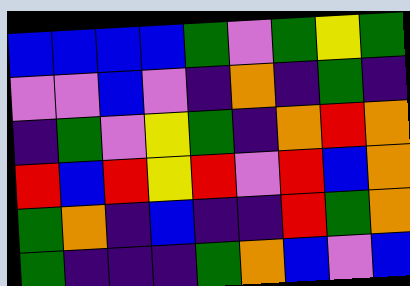[["blue", "blue", "blue", "blue", "green", "violet", "green", "yellow", "green"], ["violet", "violet", "blue", "violet", "indigo", "orange", "indigo", "green", "indigo"], ["indigo", "green", "violet", "yellow", "green", "indigo", "orange", "red", "orange"], ["red", "blue", "red", "yellow", "red", "violet", "red", "blue", "orange"], ["green", "orange", "indigo", "blue", "indigo", "indigo", "red", "green", "orange"], ["green", "indigo", "indigo", "indigo", "green", "orange", "blue", "violet", "blue"]]